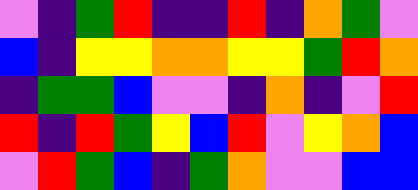[["violet", "indigo", "green", "red", "indigo", "indigo", "red", "indigo", "orange", "green", "violet"], ["blue", "indigo", "yellow", "yellow", "orange", "orange", "yellow", "yellow", "green", "red", "orange"], ["indigo", "green", "green", "blue", "violet", "violet", "indigo", "orange", "indigo", "violet", "red"], ["red", "indigo", "red", "green", "yellow", "blue", "red", "violet", "yellow", "orange", "blue"], ["violet", "red", "green", "blue", "indigo", "green", "orange", "violet", "violet", "blue", "blue"]]